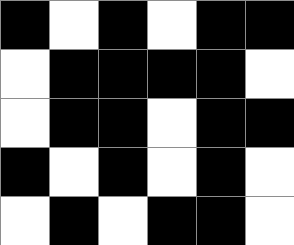[["black", "white", "black", "white", "black", "black"], ["white", "black", "black", "black", "black", "white"], ["white", "black", "black", "white", "black", "black"], ["black", "white", "black", "white", "black", "white"], ["white", "black", "white", "black", "black", "white"]]